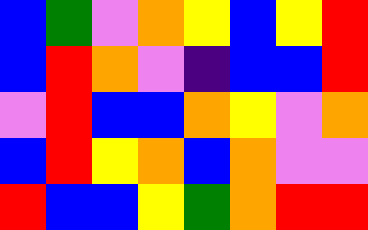[["blue", "green", "violet", "orange", "yellow", "blue", "yellow", "red"], ["blue", "red", "orange", "violet", "indigo", "blue", "blue", "red"], ["violet", "red", "blue", "blue", "orange", "yellow", "violet", "orange"], ["blue", "red", "yellow", "orange", "blue", "orange", "violet", "violet"], ["red", "blue", "blue", "yellow", "green", "orange", "red", "red"]]